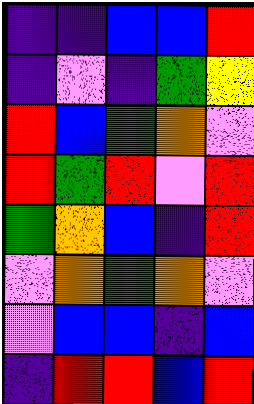[["indigo", "indigo", "blue", "blue", "red"], ["indigo", "violet", "indigo", "green", "yellow"], ["red", "blue", "green", "orange", "violet"], ["red", "green", "red", "violet", "red"], ["green", "orange", "blue", "indigo", "red"], ["violet", "orange", "green", "orange", "violet"], ["violet", "blue", "blue", "indigo", "blue"], ["indigo", "red", "red", "blue", "red"]]